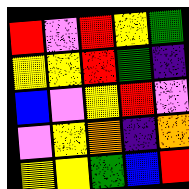[["red", "violet", "red", "yellow", "green"], ["yellow", "yellow", "red", "green", "indigo"], ["blue", "violet", "yellow", "red", "violet"], ["violet", "yellow", "orange", "indigo", "orange"], ["yellow", "yellow", "green", "blue", "red"]]